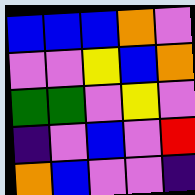[["blue", "blue", "blue", "orange", "violet"], ["violet", "violet", "yellow", "blue", "orange"], ["green", "green", "violet", "yellow", "violet"], ["indigo", "violet", "blue", "violet", "red"], ["orange", "blue", "violet", "violet", "indigo"]]